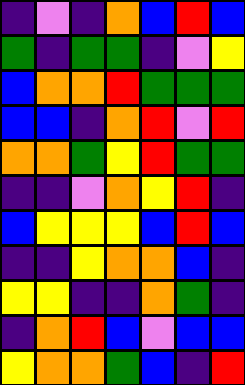[["indigo", "violet", "indigo", "orange", "blue", "red", "blue"], ["green", "indigo", "green", "green", "indigo", "violet", "yellow"], ["blue", "orange", "orange", "red", "green", "green", "green"], ["blue", "blue", "indigo", "orange", "red", "violet", "red"], ["orange", "orange", "green", "yellow", "red", "green", "green"], ["indigo", "indigo", "violet", "orange", "yellow", "red", "indigo"], ["blue", "yellow", "yellow", "yellow", "blue", "red", "blue"], ["indigo", "indigo", "yellow", "orange", "orange", "blue", "indigo"], ["yellow", "yellow", "indigo", "indigo", "orange", "green", "indigo"], ["indigo", "orange", "red", "blue", "violet", "blue", "blue"], ["yellow", "orange", "orange", "green", "blue", "indigo", "red"]]